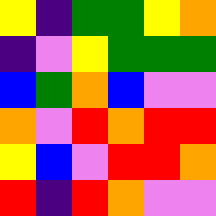[["yellow", "indigo", "green", "green", "yellow", "orange"], ["indigo", "violet", "yellow", "green", "green", "green"], ["blue", "green", "orange", "blue", "violet", "violet"], ["orange", "violet", "red", "orange", "red", "red"], ["yellow", "blue", "violet", "red", "red", "orange"], ["red", "indigo", "red", "orange", "violet", "violet"]]